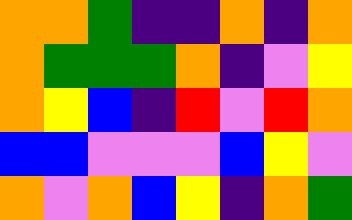[["orange", "orange", "green", "indigo", "indigo", "orange", "indigo", "orange"], ["orange", "green", "green", "green", "orange", "indigo", "violet", "yellow"], ["orange", "yellow", "blue", "indigo", "red", "violet", "red", "orange"], ["blue", "blue", "violet", "violet", "violet", "blue", "yellow", "violet"], ["orange", "violet", "orange", "blue", "yellow", "indigo", "orange", "green"]]